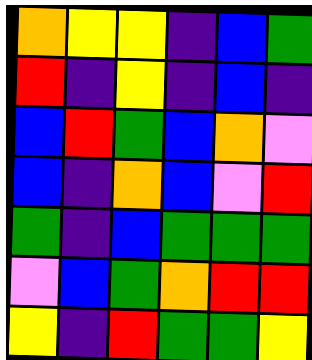[["orange", "yellow", "yellow", "indigo", "blue", "green"], ["red", "indigo", "yellow", "indigo", "blue", "indigo"], ["blue", "red", "green", "blue", "orange", "violet"], ["blue", "indigo", "orange", "blue", "violet", "red"], ["green", "indigo", "blue", "green", "green", "green"], ["violet", "blue", "green", "orange", "red", "red"], ["yellow", "indigo", "red", "green", "green", "yellow"]]